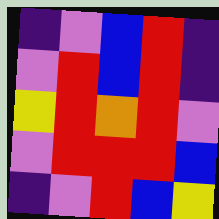[["indigo", "violet", "blue", "red", "indigo"], ["violet", "red", "blue", "red", "indigo"], ["yellow", "red", "orange", "red", "violet"], ["violet", "red", "red", "red", "blue"], ["indigo", "violet", "red", "blue", "yellow"]]